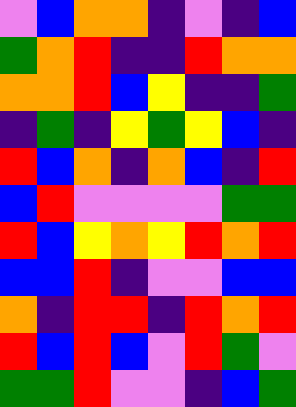[["violet", "blue", "orange", "orange", "indigo", "violet", "indigo", "blue"], ["green", "orange", "red", "indigo", "indigo", "red", "orange", "orange"], ["orange", "orange", "red", "blue", "yellow", "indigo", "indigo", "green"], ["indigo", "green", "indigo", "yellow", "green", "yellow", "blue", "indigo"], ["red", "blue", "orange", "indigo", "orange", "blue", "indigo", "red"], ["blue", "red", "violet", "violet", "violet", "violet", "green", "green"], ["red", "blue", "yellow", "orange", "yellow", "red", "orange", "red"], ["blue", "blue", "red", "indigo", "violet", "violet", "blue", "blue"], ["orange", "indigo", "red", "red", "indigo", "red", "orange", "red"], ["red", "blue", "red", "blue", "violet", "red", "green", "violet"], ["green", "green", "red", "violet", "violet", "indigo", "blue", "green"]]